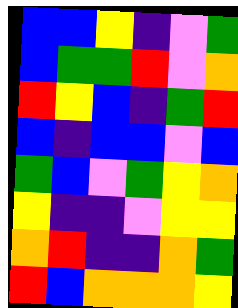[["blue", "blue", "yellow", "indigo", "violet", "green"], ["blue", "green", "green", "red", "violet", "orange"], ["red", "yellow", "blue", "indigo", "green", "red"], ["blue", "indigo", "blue", "blue", "violet", "blue"], ["green", "blue", "violet", "green", "yellow", "orange"], ["yellow", "indigo", "indigo", "violet", "yellow", "yellow"], ["orange", "red", "indigo", "indigo", "orange", "green"], ["red", "blue", "orange", "orange", "orange", "yellow"]]